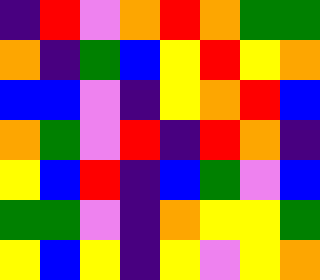[["indigo", "red", "violet", "orange", "red", "orange", "green", "green"], ["orange", "indigo", "green", "blue", "yellow", "red", "yellow", "orange"], ["blue", "blue", "violet", "indigo", "yellow", "orange", "red", "blue"], ["orange", "green", "violet", "red", "indigo", "red", "orange", "indigo"], ["yellow", "blue", "red", "indigo", "blue", "green", "violet", "blue"], ["green", "green", "violet", "indigo", "orange", "yellow", "yellow", "green"], ["yellow", "blue", "yellow", "indigo", "yellow", "violet", "yellow", "orange"]]